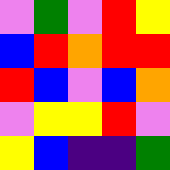[["violet", "green", "violet", "red", "yellow"], ["blue", "red", "orange", "red", "red"], ["red", "blue", "violet", "blue", "orange"], ["violet", "yellow", "yellow", "red", "violet"], ["yellow", "blue", "indigo", "indigo", "green"]]